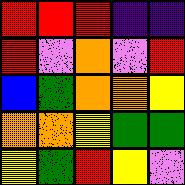[["red", "red", "red", "indigo", "indigo"], ["red", "violet", "orange", "violet", "red"], ["blue", "green", "orange", "orange", "yellow"], ["orange", "orange", "yellow", "green", "green"], ["yellow", "green", "red", "yellow", "violet"]]